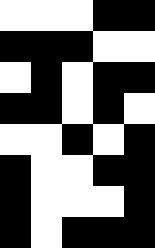[["white", "white", "white", "black", "black"], ["black", "black", "black", "white", "white"], ["white", "black", "white", "black", "black"], ["black", "black", "white", "black", "white"], ["white", "white", "black", "white", "black"], ["black", "white", "white", "black", "black"], ["black", "white", "white", "white", "black"], ["black", "white", "black", "black", "black"]]